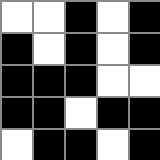[["white", "white", "black", "white", "black"], ["black", "white", "black", "white", "black"], ["black", "black", "black", "white", "white"], ["black", "black", "white", "black", "black"], ["white", "black", "black", "white", "black"]]